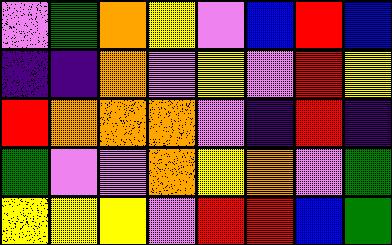[["violet", "green", "orange", "yellow", "violet", "blue", "red", "blue"], ["indigo", "indigo", "orange", "violet", "yellow", "violet", "red", "yellow"], ["red", "orange", "orange", "orange", "violet", "indigo", "red", "indigo"], ["green", "violet", "violet", "orange", "yellow", "orange", "violet", "green"], ["yellow", "yellow", "yellow", "violet", "red", "red", "blue", "green"]]